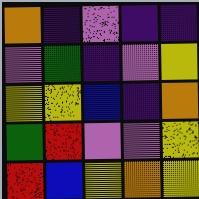[["orange", "indigo", "violet", "indigo", "indigo"], ["violet", "green", "indigo", "violet", "yellow"], ["yellow", "yellow", "blue", "indigo", "orange"], ["green", "red", "violet", "violet", "yellow"], ["red", "blue", "yellow", "orange", "yellow"]]